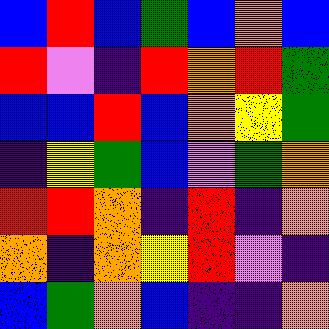[["blue", "red", "blue", "green", "blue", "orange", "blue"], ["red", "violet", "indigo", "red", "orange", "red", "green"], ["blue", "blue", "red", "blue", "orange", "yellow", "green"], ["indigo", "yellow", "green", "blue", "violet", "green", "orange"], ["red", "red", "orange", "indigo", "red", "indigo", "orange"], ["orange", "indigo", "orange", "yellow", "red", "violet", "indigo"], ["blue", "green", "orange", "blue", "indigo", "indigo", "orange"]]